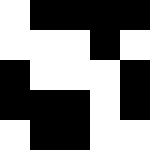[["white", "black", "black", "black", "black"], ["white", "white", "white", "black", "white"], ["black", "white", "white", "white", "black"], ["black", "black", "black", "white", "black"], ["white", "black", "black", "white", "white"]]